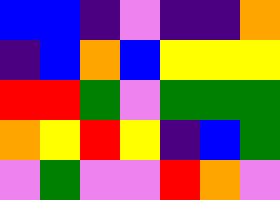[["blue", "blue", "indigo", "violet", "indigo", "indigo", "orange"], ["indigo", "blue", "orange", "blue", "yellow", "yellow", "yellow"], ["red", "red", "green", "violet", "green", "green", "green"], ["orange", "yellow", "red", "yellow", "indigo", "blue", "green"], ["violet", "green", "violet", "violet", "red", "orange", "violet"]]